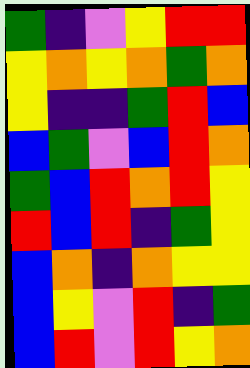[["green", "indigo", "violet", "yellow", "red", "red"], ["yellow", "orange", "yellow", "orange", "green", "orange"], ["yellow", "indigo", "indigo", "green", "red", "blue"], ["blue", "green", "violet", "blue", "red", "orange"], ["green", "blue", "red", "orange", "red", "yellow"], ["red", "blue", "red", "indigo", "green", "yellow"], ["blue", "orange", "indigo", "orange", "yellow", "yellow"], ["blue", "yellow", "violet", "red", "indigo", "green"], ["blue", "red", "violet", "red", "yellow", "orange"]]